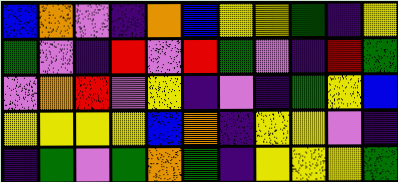[["blue", "orange", "violet", "indigo", "orange", "blue", "yellow", "yellow", "green", "indigo", "yellow"], ["green", "violet", "indigo", "red", "violet", "red", "green", "violet", "indigo", "red", "green"], ["violet", "orange", "red", "violet", "yellow", "indigo", "violet", "indigo", "green", "yellow", "blue"], ["yellow", "yellow", "yellow", "yellow", "blue", "orange", "indigo", "yellow", "yellow", "violet", "indigo"], ["indigo", "green", "violet", "green", "orange", "green", "indigo", "yellow", "yellow", "yellow", "green"]]